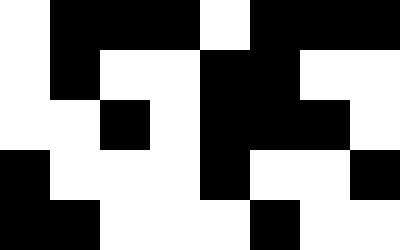[["white", "black", "black", "black", "white", "black", "black", "black"], ["white", "black", "white", "white", "black", "black", "white", "white"], ["white", "white", "black", "white", "black", "black", "black", "white"], ["black", "white", "white", "white", "black", "white", "white", "black"], ["black", "black", "white", "white", "white", "black", "white", "white"]]